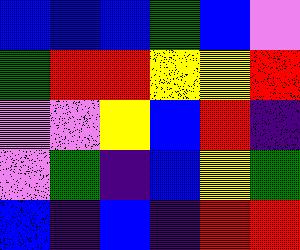[["blue", "blue", "blue", "green", "blue", "violet"], ["green", "red", "red", "yellow", "yellow", "red"], ["violet", "violet", "yellow", "blue", "red", "indigo"], ["violet", "green", "indigo", "blue", "yellow", "green"], ["blue", "indigo", "blue", "indigo", "red", "red"]]